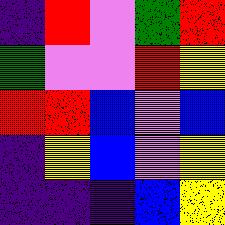[["indigo", "red", "violet", "green", "red"], ["green", "violet", "violet", "red", "yellow"], ["red", "red", "blue", "violet", "blue"], ["indigo", "yellow", "blue", "violet", "yellow"], ["indigo", "indigo", "indigo", "blue", "yellow"]]